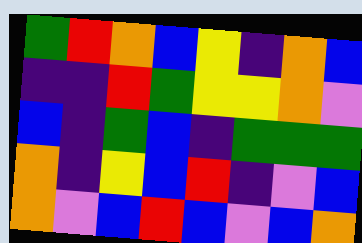[["green", "red", "orange", "blue", "yellow", "indigo", "orange", "blue"], ["indigo", "indigo", "red", "green", "yellow", "yellow", "orange", "violet"], ["blue", "indigo", "green", "blue", "indigo", "green", "green", "green"], ["orange", "indigo", "yellow", "blue", "red", "indigo", "violet", "blue"], ["orange", "violet", "blue", "red", "blue", "violet", "blue", "orange"]]